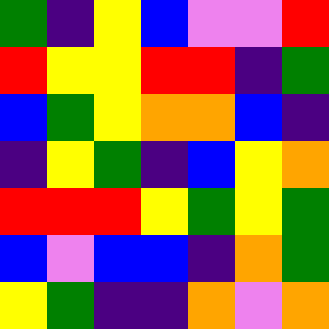[["green", "indigo", "yellow", "blue", "violet", "violet", "red"], ["red", "yellow", "yellow", "red", "red", "indigo", "green"], ["blue", "green", "yellow", "orange", "orange", "blue", "indigo"], ["indigo", "yellow", "green", "indigo", "blue", "yellow", "orange"], ["red", "red", "red", "yellow", "green", "yellow", "green"], ["blue", "violet", "blue", "blue", "indigo", "orange", "green"], ["yellow", "green", "indigo", "indigo", "orange", "violet", "orange"]]